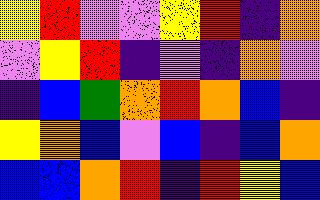[["yellow", "red", "violet", "violet", "yellow", "red", "indigo", "orange"], ["violet", "yellow", "red", "indigo", "violet", "indigo", "orange", "violet"], ["indigo", "blue", "green", "orange", "red", "orange", "blue", "indigo"], ["yellow", "orange", "blue", "violet", "blue", "indigo", "blue", "orange"], ["blue", "blue", "orange", "red", "indigo", "red", "yellow", "blue"]]